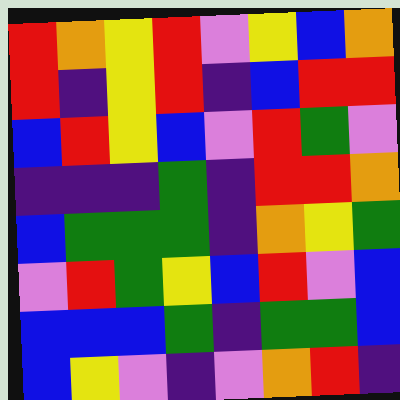[["red", "orange", "yellow", "red", "violet", "yellow", "blue", "orange"], ["red", "indigo", "yellow", "red", "indigo", "blue", "red", "red"], ["blue", "red", "yellow", "blue", "violet", "red", "green", "violet"], ["indigo", "indigo", "indigo", "green", "indigo", "red", "red", "orange"], ["blue", "green", "green", "green", "indigo", "orange", "yellow", "green"], ["violet", "red", "green", "yellow", "blue", "red", "violet", "blue"], ["blue", "blue", "blue", "green", "indigo", "green", "green", "blue"], ["blue", "yellow", "violet", "indigo", "violet", "orange", "red", "indigo"]]